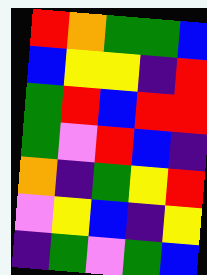[["red", "orange", "green", "green", "blue"], ["blue", "yellow", "yellow", "indigo", "red"], ["green", "red", "blue", "red", "red"], ["green", "violet", "red", "blue", "indigo"], ["orange", "indigo", "green", "yellow", "red"], ["violet", "yellow", "blue", "indigo", "yellow"], ["indigo", "green", "violet", "green", "blue"]]